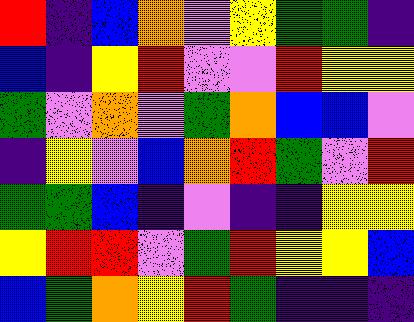[["red", "indigo", "blue", "orange", "violet", "yellow", "green", "green", "indigo"], ["blue", "indigo", "yellow", "red", "violet", "violet", "red", "yellow", "yellow"], ["green", "violet", "orange", "violet", "green", "orange", "blue", "blue", "violet"], ["indigo", "yellow", "violet", "blue", "orange", "red", "green", "violet", "red"], ["green", "green", "blue", "indigo", "violet", "indigo", "indigo", "yellow", "yellow"], ["yellow", "red", "red", "violet", "green", "red", "yellow", "yellow", "blue"], ["blue", "green", "orange", "yellow", "red", "green", "indigo", "indigo", "indigo"]]